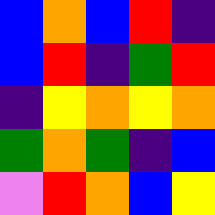[["blue", "orange", "blue", "red", "indigo"], ["blue", "red", "indigo", "green", "red"], ["indigo", "yellow", "orange", "yellow", "orange"], ["green", "orange", "green", "indigo", "blue"], ["violet", "red", "orange", "blue", "yellow"]]